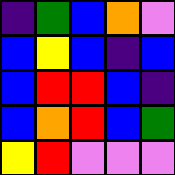[["indigo", "green", "blue", "orange", "violet"], ["blue", "yellow", "blue", "indigo", "blue"], ["blue", "red", "red", "blue", "indigo"], ["blue", "orange", "red", "blue", "green"], ["yellow", "red", "violet", "violet", "violet"]]